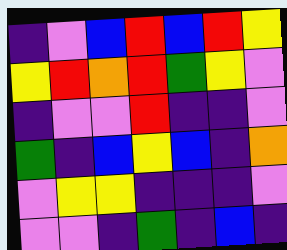[["indigo", "violet", "blue", "red", "blue", "red", "yellow"], ["yellow", "red", "orange", "red", "green", "yellow", "violet"], ["indigo", "violet", "violet", "red", "indigo", "indigo", "violet"], ["green", "indigo", "blue", "yellow", "blue", "indigo", "orange"], ["violet", "yellow", "yellow", "indigo", "indigo", "indigo", "violet"], ["violet", "violet", "indigo", "green", "indigo", "blue", "indigo"]]